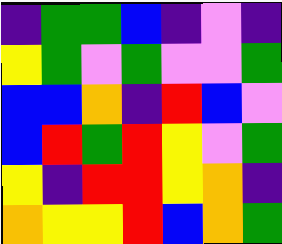[["indigo", "green", "green", "blue", "indigo", "violet", "indigo"], ["yellow", "green", "violet", "green", "violet", "violet", "green"], ["blue", "blue", "orange", "indigo", "red", "blue", "violet"], ["blue", "red", "green", "red", "yellow", "violet", "green"], ["yellow", "indigo", "red", "red", "yellow", "orange", "indigo"], ["orange", "yellow", "yellow", "red", "blue", "orange", "green"]]